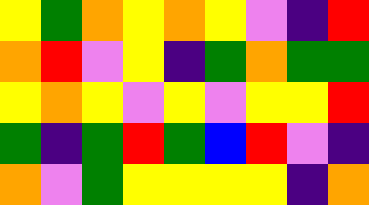[["yellow", "green", "orange", "yellow", "orange", "yellow", "violet", "indigo", "red"], ["orange", "red", "violet", "yellow", "indigo", "green", "orange", "green", "green"], ["yellow", "orange", "yellow", "violet", "yellow", "violet", "yellow", "yellow", "red"], ["green", "indigo", "green", "red", "green", "blue", "red", "violet", "indigo"], ["orange", "violet", "green", "yellow", "yellow", "yellow", "yellow", "indigo", "orange"]]